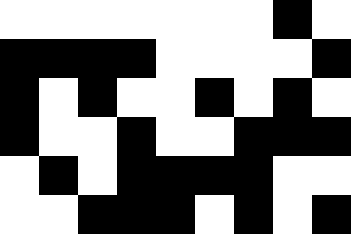[["white", "white", "white", "white", "white", "white", "white", "black", "white"], ["black", "black", "black", "black", "white", "white", "white", "white", "black"], ["black", "white", "black", "white", "white", "black", "white", "black", "white"], ["black", "white", "white", "black", "white", "white", "black", "black", "black"], ["white", "black", "white", "black", "black", "black", "black", "white", "white"], ["white", "white", "black", "black", "black", "white", "black", "white", "black"]]